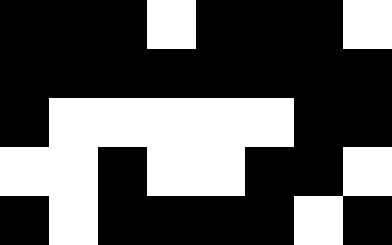[["black", "black", "black", "white", "black", "black", "black", "white"], ["black", "black", "black", "black", "black", "black", "black", "black"], ["black", "white", "white", "white", "white", "white", "black", "black"], ["white", "white", "black", "white", "white", "black", "black", "white"], ["black", "white", "black", "black", "black", "black", "white", "black"]]